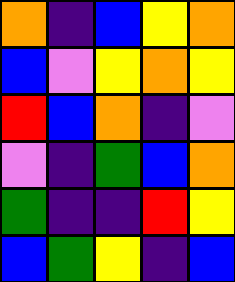[["orange", "indigo", "blue", "yellow", "orange"], ["blue", "violet", "yellow", "orange", "yellow"], ["red", "blue", "orange", "indigo", "violet"], ["violet", "indigo", "green", "blue", "orange"], ["green", "indigo", "indigo", "red", "yellow"], ["blue", "green", "yellow", "indigo", "blue"]]